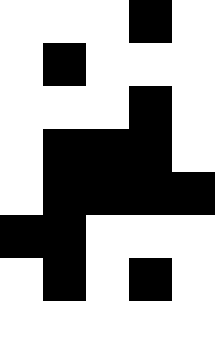[["white", "white", "white", "black", "white"], ["white", "black", "white", "white", "white"], ["white", "white", "white", "black", "white"], ["white", "black", "black", "black", "white"], ["white", "black", "black", "black", "black"], ["black", "black", "white", "white", "white"], ["white", "black", "white", "black", "white"], ["white", "white", "white", "white", "white"]]